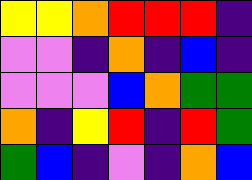[["yellow", "yellow", "orange", "red", "red", "red", "indigo"], ["violet", "violet", "indigo", "orange", "indigo", "blue", "indigo"], ["violet", "violet", "violet", "blue", "orange", "green", "green"], ["orange", "indigo", "yellow", "red", "indigo", "red", "green"], ["green", "blue", "indigo", "violet", "indigo", "orange", "blue"]]